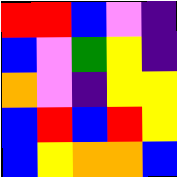[["red", "red", "blue", "violet", "indigo"], ["blue", "violet", "green", "yellow", "indigo"], ["orange", "violet", "indigo", "yellow", "yellow"], ["blue", "red", "blue", "red", "yellow"], ["blue", "yellow", "orange", "orange", "blue"]]